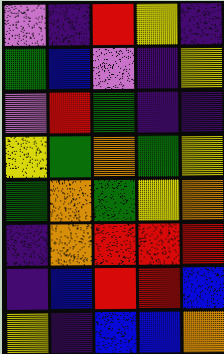[["violet", "indigo", "red", "yellow", "indigo"], ["green", "blue", "violet", "indigo", "yellow"], ["violet", "red", "green", "indigo", "indigo"], ["yellow", "green", "orange", "green", "yellow"], ["green", "orange", "green", "yellow", "orange"], ["indigo", "orange", "red", "red", "red"], ["indigo", "blue", "red", "red", "blue"], ["yellow", "indigo", "blue", "blue", "orange"]]